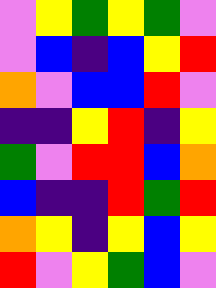[["violet", "yellow", "green", "yellow", "green", "violet"], ["violet", "blue", "indigo", "blue", "yellow", "red"], ["orange", "violet", "blue", "blue", "red", "violet"], ["indigo", "indigo", "yellow", "red", "indigo", "yellow"], ["green", "violet", "red", "red", "blue", "orange"], ["blue", "indigo", "indigo", "red", "green", "red"], ["orange", "yellow", "indigo", "yellow", "blue", "yellow"], ["red", "violet", "yellow", "green", "blue", "violet"]]